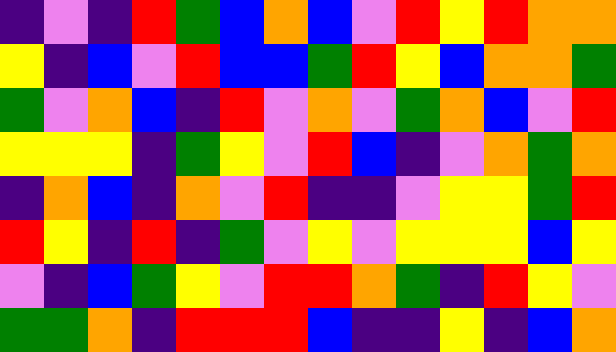[["indigo", "violet", "indigo", "red", "green", "blue", "orange", "blue", "violet", "red", "yellow", "red", "orange", "orange"], ["yellow", "indigo", "blue", "violet", "red", "blue", "blue", "green", "red", "yellow", "blue", "orange", "orange", "green"], ["green", "violet", "orange", "blue", "indigo", "red", "violet", "orange", "violet", "green", "orange", "blue", "violet", "red"], ["yellow", "yellow", "yellow", "indigo", "green", "yellow", "violet", "red", "blue", "indigo", "violet", "orange", "green", "orange"], ["indigo", "orange", "blue", "indigo", "orange", "violet", "red", "indigo", "indigo", "violet", "yellow", "yellow", "green", "red"], ["red", "yellow", "indigo", "red", "indigo", "green", "violet", "yellow", "violet", "yellow", "yellow", "yellow", "blue", "yellow"], ["violet", "indigo", "blue", "green", "yellow", "violet", "red", "red", "orange", "green", "indigo", "red", "yellow", "violet"], ["green", "green", "orange", "indigo", "red", "red", "red", "blue", "indigo", "indigo", "yellow", "indigo", "blue", "orange"]]